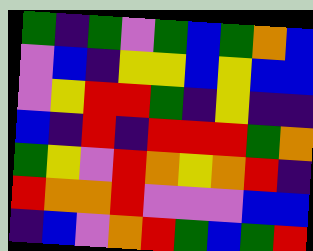[["green", "indigo", "green", "violet", "green", "blue", "green", "orange", "blue"], ["violet", "blue", "indigo", "yellow", "yellow", "blue", "yellow", "blue", "blue"], ["violet", "yellow", "red", "red", "green", "indigo", "yellow", "indigo", "indigo"], ["blue", "indigo", "red", "indigo", "red", "red", "red", "green", "orange"], ["green", "yellow", "violet", "red", "orange", "yellow", "orange", "red", "indigo"], ["red", "orange", "orange", "red", "violet", "violet", "violet", "blue", "blue"], ["indigo", "blue", "violet", "orange", "red", "green", "blue", "green", "red"]]